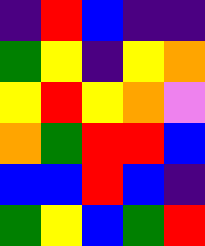[["indigo", "red", "blue", "indigo", "indigo"], ["green", "yellow", "indigo", "yellow", "orange"], ["yellow", "red", "yellow", "orange", "violet"], ["orange", "green", "red", "red", "blue"], ["blue", "blue", "red", "blue", "indigo"], ["green", "yellow", "blue", "green", "red"]]